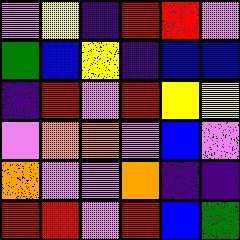[["violet", "yellow", "indigo", "red", "red", "violet"], ["green", "blue", "yellow", "indigo", "blue", "blue"], ["indigo", "red", "violet", "red", "yellow", "yellow"], ["violet", "orange", "orange", "violet", "blue", "violet"], ["orange", "violet", "violet", "orange", "indigo", "indigo"], ["red", "red", "violet", "red", "blue", "green"]]